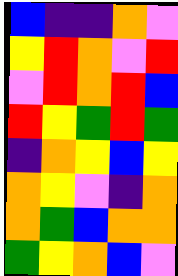[["blue", "indigo", "indigo", "orange", "violet"], ["yellow", "red", "orange", "violet", "red"], ["violet", "red", "orange", "red", "blue"], ["red", "yellow", "green", "red", "green"], ["indigo", "orange", "yellow", "blue", "yellow"], ["orange", "yellow", "violet", "indigo", "orange"], ["orange", "green", "blue", "orange", "orange"], ["green", "yellow", "orange", "blue", "violet"]]